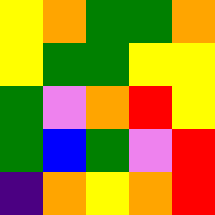[["yellow", "orange", "green", "green", "orange"], ["yellow", "green", "green", "yellow", "yellow"], ["green", "violet", "orange", "red", "yellow"], ["green", "blue", "green", "violet", "red"], ["indigo", "orange", "yellow", "orange", "red"]]